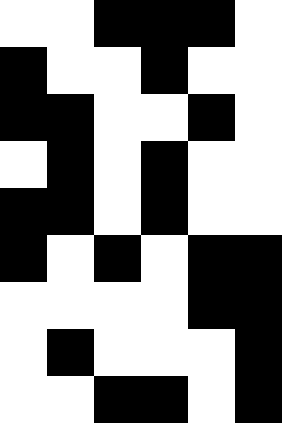[["white", "white", "black", "black", "black", "white"], ["black", "white", "white", "black", "white", "white"], ["black", "black", "white", "white", "black", "white"], ["white", "black", "white", "black", "white", "white"], ["black", "black", "white", "black", "white", "white"], ["black", "white", "black", "white", "black", "black"], ["white", "white", "white", "white", "black", "black"], ["white", "black", "white", "white", "white", "black"], ["white", "white", "black", "black", "white", "black"]]